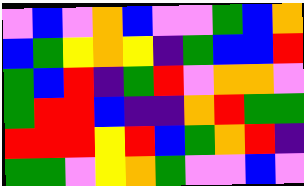[["violet", "blue", "violet", "orange", "blue", "violet", "violet", "green", "blue", "orange"], ["blue", "green", "yellow", "orange", "yellow", "indigo", "green", "blue", "blue", "red"], ["green", "blue", "red", "indigo", "green", "red", "violet", "orange", "orange", "violet"], ["green", "red", "red", "blue", "indigo", "indigo", "orange", "red", "green", "green"], ["red", "red", "red", "yellow", "red", "blue", "green", "orange", "red", "indigo"], ["green", "green", "violet", "yellow", "orange", "green", "violet", "violet", "blue", "violet"]]